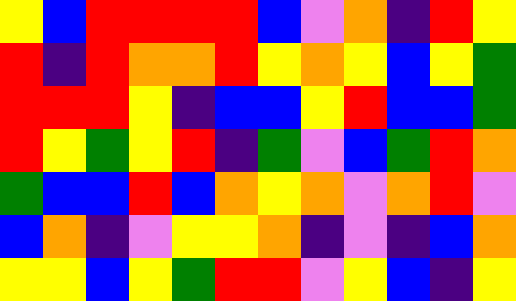[["yellow", "blue", "red", "red", "red", "red", "blue", "violet", "orange", "indigo", "red", "yellow"], ["red", "indigo", "red", "orange", "orange", "red", "yellow", "orange", "yellow", "blue", "yellow", "green"], ["red", "red", "red", "yellow", "indigo", "blue", "blue", "yellow", "red", "blue", "blue", "green"], ["red", "yellow", "green", "yellow", "red", "indigo", "green", "violet", "blue", "green", "red", "orange"], ["green", "blue", "blue", "red", "blue", "orange", "yellow", "orange", "violet", "orange", "red", "violet"], ["blue", "orange", "indigo", "violet", "yellow", "yellow", "orange", "indigo", "violet", "indigo", "blue", "orange"], ["yellow", "yellow", "blue", "yellow", "green", "red", "red", "violet", "yellow", "blue", "indigo", "yellow"]]